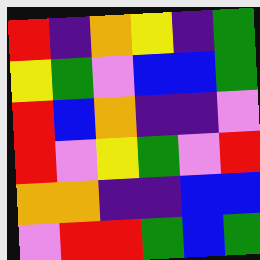[["red", "indigo", "orange", "yellow", "indigo", "green"], ["yellow", "green", "violet", "blue", "blue", "green"], ["red", "blue", "orange", "indigo", "indigo", "violet"], ["red", "violet", "yellow", "green", "violet", "red"], ["orange", "orange", "indigo", "indigo", "blue", "blue"], ["violet", "red", "red", "green", "blue", "green"]]